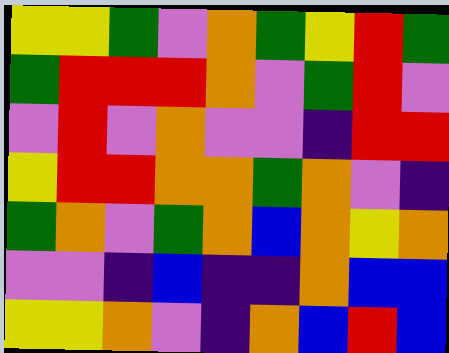[["yellow", "yellow", "green", "violet", "orange", "green", "yellow", "red", "green"], ["green", "red", "red", "red", "orange", "violet", "green", "red", "violet"], ["violet", "red", "violet", "orange", "violet", "violet", "indigo", "red", "red"], ["yellow", "red", "red", "orange", "orange", "green", "orange", "violet", "indigo"], ["green", "orange", "violet", "green", "orange", "blue", "orange", "yellow", "orange"], ["violet", "violet", "indigo", "blue", "indigo", "indigo", "orange", "blue", "blue"], ["yellow", "yellow", "orange", "violet", "indigo", "orange", "blue", "red", "blue"]]